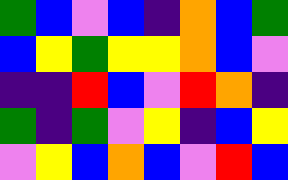[["green", "blue", "violet", "blue", "indigo", "orange", "blue", "green"], ["blue", "yellow", "green", "yellow", "yellow", "orange", "blue", "violet"], ["indigo", "indigo", "red", "blue", "violet", "red", "orange", "indigo"], ["green", "indigo", "green", "violet", "yellow", "indigo", "blue", "yellow"], ["violet", "yellow", "blue", "orange", "blue", "violet", "red", "blue"]]